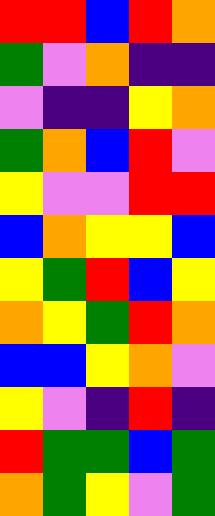[["red", "red", "blue", "red", "orange"], ["green", "violet", "orange", "indigo", "indigo"], ["violet", "indigo", "indigo", "yellow", "orange"], ["green", "orange", "blue", "red", "violet"], ["yellow", "violet", "violet", "red", "red"], ["blue", "orange", "yellow", "yellow", "blue"], ["yellow", "green", "red", "blue", "yellow"], ["orange", "yellow", "green", "red", "orange"], ["blue", "blue", "yellow", "orange", "violet"], ["yellow", "violet", "indigo", "red", "indigo"], ["red", "green", "green", "blue", "green"], ["orange", "green", "yellow", "violet", "green"]]